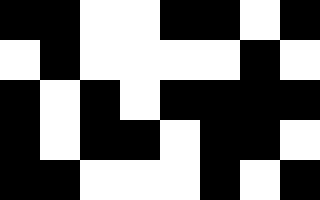[["black", "black", "white", "white", "black", "black", "white", "black"], ["white", "black", "white", "white", "white", "white", "black", "white"], ["black", "white", "black", "white", "black", "black", "black", "black"], ["black", "white", "black", "black", "white", "black", "black", "white"], ["black", "black", "white", "white", "white", "black", "white", "black"]]